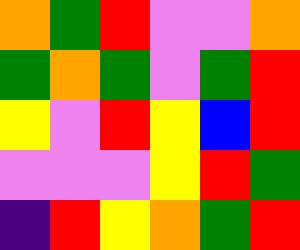[["orange", "green", "red", "violet", "violet", "orange"], ["green", "orange", "green", "violet", "green", "red"], ["yellow", "violet", "red", "yellow", "blue", "red"], ["violet", "violet", "violet", "yellow", "red", "green"], ["indigo", "red", "yellow", "orange", "green", "red"]]